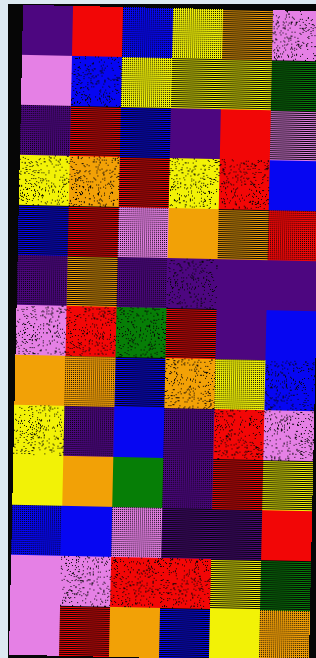[["indigo", "red", "blue", "yellow", "orange", "violet"], ["violet", "blue", "yellow", "yellow", "yellow", "green"], ["indigo", "red", "blue", "indigo", "red", "violet"], ["yellow", "orange", "red", "yellow", "red", "blue"], ["blue", "red", "violet", "orange", "orange", "red"], ["indigo", "orange", "indigo", "indigo", "indigo", "indigo"], ["violet", "red", "green", "red", "indigo", "blue"], ["orange", "orange", "blue", "orange", "yellow", "blue"], ["yellow", "indigo", "blue", "indigo", "red", "violet"], ["yellow", "orange", "green", "indigo", "red", "yellow"], ["blue", "blue", "violet", "indigo", "indigo", "red"], ["violet", "violet", "red", "red", "yellow", "green"], ["violet", "red", "orange", "blue", "yellow", "orange"]]